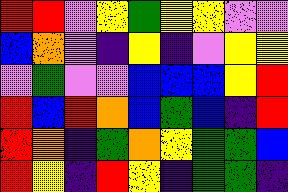[["red", "red", "violet", "yellow", "green", "yellow", "yellow", "violet", "violet"], ["blue", "orange", "violet", "indigo", "yellow", "indigo", "violet", "yellow", "yellow"], ["violet", "green", "violet", "violet", "blue", "blue", "blue", "yellow", "red"], ["red", "blue", "red", "orange", "blue", "green", "blue", "indigo", "red"], ["red", "orange", "indigo", "green", "orange", "yellow", "green", "green", "blue"], ["red", "yellow", "indigo", "red", "yellow", "indigo", "green", "green", "indigo"]]